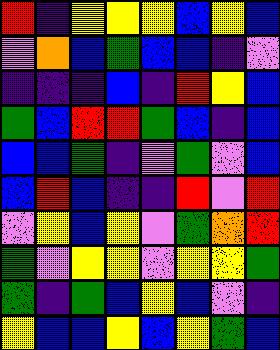[["red", "indigo", "yellow", "yellow", "yellow", "blue", "yellow", "blue"], ["violet", "orange", "blue", "green", "blue", "blue", "indigo", "violet"], ["indigo", "indigo", "indigo", "blue", "indigo", "red", "yellow", "blue"], ["green", "blue", "red", "red", "green", "blue", "indigo", "blue"], ["blue", "blue", "green", "indigo", "violet", "green", "violet", "blue"], ["blue", "red", "blue", "indigo", "indigo", "red", "violet", "red"], ["violet", "yellow", "blue", "yellow", "violet", "green", "orange", "red"], ["green", "violet", "yellow", "yellow", "violet", "yellow", "yellow", "green"], ["green", "indigo", "green", "blue", "yellow", "blue", "violet", "indigo"], ["yellow", "blue", "blue", "yellow", "blue", "yellow", "green", "blue"]]